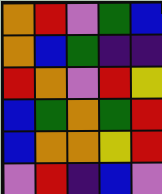[["orange", "red", "violet", "green", "blue"], ["orange", "blue", "green", "indigo", "indigo"], ["red", "orange", "violet", "red", "yellow"], ["blue", "green", "orange", "green", "red"], ["blue", "orange", "orange", "yellow", "red"], ["violet", "red", "indigo", "blue", "violet"]]